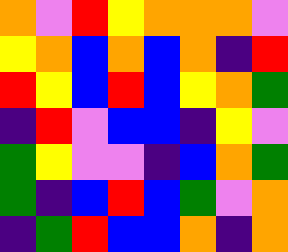[["orange", "violet", "red", "yellow", "orange", "orange", "orange", "violet"], ["yellow", "orange", "blue", "orange", "blue", "orange", "indigo", "red"], ["red", "yellow", "blue", "red", "blue", "yellow", "orange", "green"], ["indigo", "red", "violet", "blue", "blue", "indigo", "yellow", "violet"], ["green", "yellow", "violet", "violet", "indigo", "blue", "orange", "green"], ["green", "indigo", "blue", "red", "blue", "green", "violet", "orange"], ["indigo", "green", "red", "blue", "blue", "orange", "indigo", "orange"]]